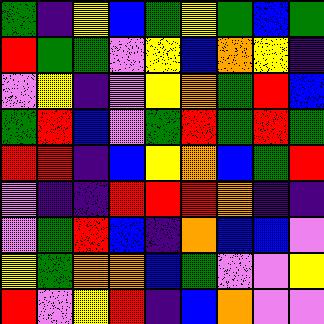[["green", "indigo", "yellow", "blue", "green", "yellow", "green", "blue", "green"], ["red", "green", "green", "violet", "yellow", "blue", "orange", "yellow", "indigo"], ["violet", "yellow", "indigo", "violet", "yellow", "orange", "green", "red", "blue"], ["green", "red", "blue", "violet", "green", "red", "green", "red", "green"], ["red", "red", "indigo", "blue", "yellow", "orange", "blue", "green", "red"], ["violet", "indigo", "indigo", "red", "red", "red", "orange", "indigo", "indigo"], ["violet", "green", "red", "blue", "indigo", "orange", "blue", "blue", "violet"], ["yellow", "green", "orange", "orange", "blue", "green", "violet", "violet", "yellow"], ["red", "violet", "yellow", "red", "indigo", "blue", "orange", "violet", "violet"]]